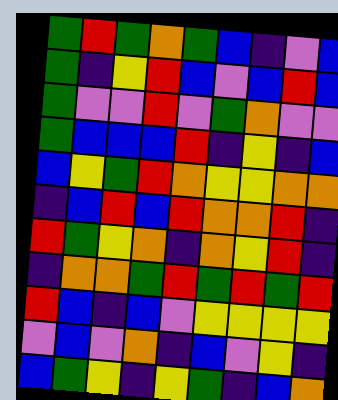[["green", "red", "green", "orange", "green", "blue", "indigo", "violet", "blue"], ["green", "indigo", "yellow", "red", "blue", "violet", "blue", "red", "blue"], ["green", "violet", "violet", "red", "violet", "green", "orange", "violet", "violet"], ["green", "blue", "blue", "blue", "red", "indigo", "yellow", "indigo", "blue"], ["blue", "yellow", "green", "red", "orange", "yellow", "yellow", "orange", "orange"], ["indigo", "blue", "red", "blue", "red", "orange", "orange", "red", "indigo"], ["red", "green", "yellow", "orange", "indigo", "orange", "yellow", "red", "indigo"], ["indigo", "orange", "orange", "green", "red", "green", "red", "green", "red"], ["red", "blue", "indigo", "blue", "violet", "yellow", "yellow", "yellow", "yellow"], ["violet", "blue", "violet", "orange", "indigo", "blue", "violet", "yellow", "indigo"], ["blue", "green", "yellow", "indigo", "yellow", "green", "indigo", "blue", "orange"]]